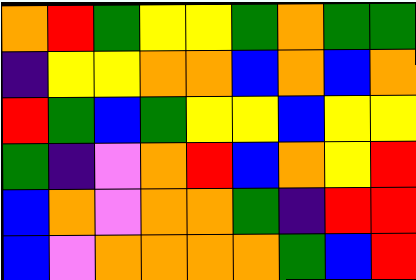[["orange", "red", "green", "yellow", "yellow", "green", "orange", "green", "green"], ["indigo", "yellow", "yellow", "orange", "orange", "blue", "orange", "blue", "orange"], ["red", "green", "blue", "green", "yellow", "yellow", "blue", "yellow", "yellow"], ["green", "indigo", "violet", "orange", "red", "blue", "orange", "yellow", "red"], ["blue", "orange", "violet", "orange", "orange", "green", "indigo", "red", "red"], ["blue", "violet", "orange", "orange", "orange", "orange", "green", "blue", "red"]]